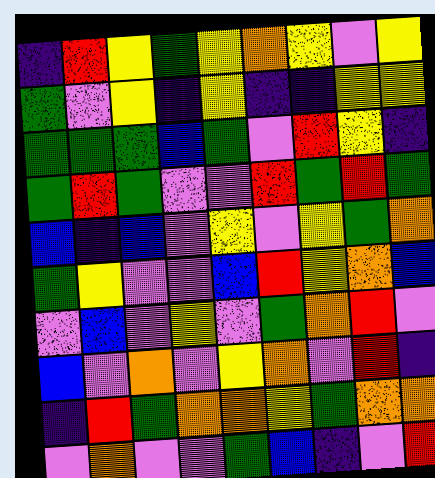[["indigo", "red", "yellow", "green", "yellow", "orange", "yellow", "violet", "yellow"], ["green", "violet", "yellow", "indigo", "yellow", "indigo", "indigo", "yellow", "yellow"], ["green", "green", "green", "blue", "green", "violet", "red", "yellow", "indigo"], ["green", "red", "green", "violet", "violet", "red", "green", "red", "green"], ["blue", "indigo", "blue", "violet", "yellow", "violet", "yellow", "green", "orange"], ["green", "yellow", "violet", "violet", "blue", "red", "yellow", "orange", "blue"], ["violet", "blue", "violet", "yellow", "violet", "green", "orange", "red", "violet"], ["blue", "violet", "orange", "violet", "yellow", "orange", "violet", "red", "indigo"], ["indigo", "red", "green", "orange", "orange", "yellow", "green", "orange", "orange"], ["violet", "orange", "violet", "violet", "green", "blue", "indigo", "violet", "red"]]